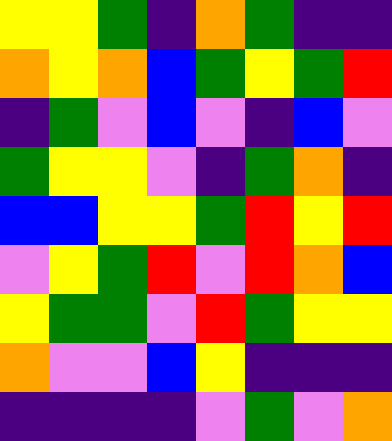[["yellow", "yellow", "green", "indigo", "orange", "green", "indigo", "indigo"], ["orange", "yellow", "orange", "blue", "green", "yellow", "green", "red"], ["indigo", "green", "violet", "blue", "violet", "indigo", "blue", "violet"], ["green", "yellow", "yellow", "violet", "indigo", "green", "orange", "indigo"], ["blue", "blue", "yellow", "yellow", "green", "red", "yellow", "red"], ["violet", "yellow", "green", "red", "violet", "red", "orange", "blue"], ["yellow", "green", "green", "violet", "red", "green", "yellow", "yellow"], ["orange", "violet", "violet", "blue", "yellow", "indigo", "indigo", "indigo"], ["indigo", "indigo", "indigo", "indigo", "violet", "green", "violet", "orange"]]